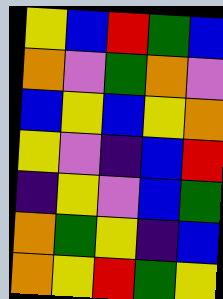[["yellow", "blue", "red", "green", "blue"], ["orange", "violet", "green", "orange", "violet"], ["blue", "yellow", "blue", "yellow", "orange"], ["yellow", "violet", "indigo", "blue", "red"], ["indigo", "yellow", "violet", "blue", "green"], ["orange", "green", "yellow", "indigo", "blue"], ["orange", "yellow", "red", "green", "yellow"]]